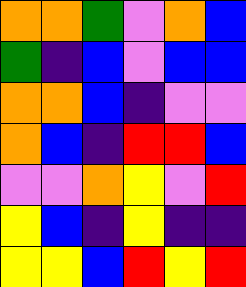[["orange", "orange", "green", "violet", "orange", "blue"], ["green", "indigo", "blue", "violet", "blue", "blue"], ["orange", "orange", "blue", "indigo", "violet", "violet"], ["orange", "blue", "indigo", "red", "red", "blue"], ["violet", "violet", "orange", "yellow", "violet", "red"], ["yellow", "blue", "indigo", "yellow", "indigo", "indigo"], ["yellow", "yellow", "blue", "red", "yellow", "red"]]